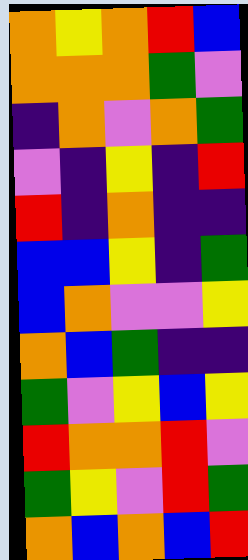[["orange", "yellow", "orange", "red", "blue"], ["orange", "orange", "orange", "green", "violet"], ["indigo", "orange", "violet", "orange", "green"], ["violet", "indigo", "yellow", "indigo", "red"], ["red", "indigo", "orange", "indigo", "indigo"], ["blue", "blue", "yellow", "indigo", "green"], ["blue", "orange", "violet", "violet", "yellow"], ["orange", "blue", "green", "indigo", "indigo"], ["green", "violet", "yellow", "blue", "yellow"], ["red", "orange", "orange", "red", "violet"], ["green", "yellow", "violet", "red", "green"], ["orange", "blue", "orange", "blue", "red"]]